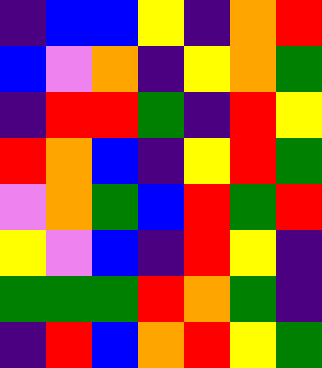[["indigo", "blue", "blue", "yellow", "indigo", "orange", "red"], ["blue", "violet", "orange", "indigo", "yellow", "orange", "green"], ["indigo", "red", "red", "green", "indigo", "red", "yellow"], ["red", "orange", "blue", "indigo", "yellow", "red", "green"], ["violet", "orange", "green", "blue", "red", "green", "red"], ["yellow", "violet", "blue", "indigo", "red", "yellow", "indigo"], ["green", "green", "green", "red", "orange", "green", "indigo"], ["indigo", "red", "blue", "orange", "red", "yellow", "green"]]